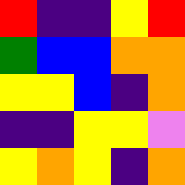[["red", "indigo", "indigo", "yellow", "red"], ["green", "blue", "blue", "orange", "orange"], ["yellow", "yellow", "blue", "indigo", "orange"], ["indigo", "indigo", "yellow", "yellow", "violet"], ["yellow", "orange", "yellow", "indigo", "orange"]]